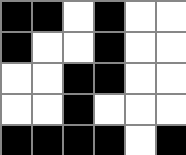[["black", "black", "white", "black", "white", "white"], ["black", "white", "white", "black", "white", "white"], ["white", "white", "black", "black", "white", "white"], ["white", "white", "black", "white", "white", "white"], ["black", "black", "black", "black", "white", "black"]]